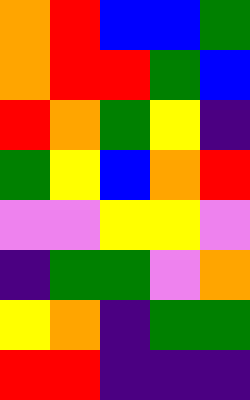[["orange", "red", "blue", "blue", "green"], ["orange", "red", "red", "green", "blue"], ["red", "orange", "green", "yellow", "indigo"], ["green", "yellow", "blue", "orange", "red"], ["violet", "violet", "yellow", "yellow", "violet"], ["indigo", "green", "green", "violet", "orange"], ["yellow", "orange", "indigo", "green", "green"], ["red", "red", "indigo", "indigo", "indigo"]]